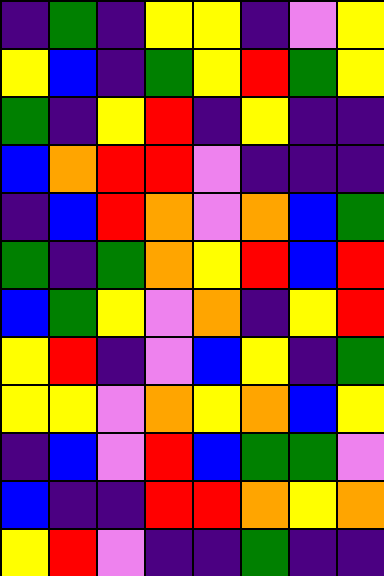[["indigo", "green", "indigo", "yellow", "yellow", "indigo", "violet", "yellow"], ["yellow", "blue", "indigo", "green", "yellow", "red", "green", "yellow"], ["green", "indigo", "yellow", "red", "indigo", "yellow", "indigo", "indigo"], ["blue", "orange", "red", "red", "violet", "indigo", "indigo", "indigo"], ["indigo", "blue", "red", "orange", "violet", "orange", "blue", "green"], ["green", "indigo", "green", "orange", "yellow", "red", "blue", "red"], ["blue", "green", "yellow", "violet", "orange", "indigo", "yellow", "red"], ["yellow", "red", "indigo", "violet", "blue", "yellow", "indigo", "green"], ["yellow", "yellow", "violet", "orange", "yellow", "orange", "blue", "yellow"], ["indigo", "blue", "violet", "red", "blue", "green", "green", "violet"], ["blue", "indigo", "indigo", "red", "red", "orange", "yellow", "orange"], ["yellow", "red", "violet", "indigo", "indigo", "green", "indigo", "indigo"]]